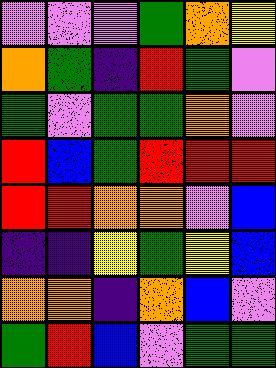[["violet", "violet", "violet", "green", "orange", "yellow"], ["orange", "green", "indigo", "red", "green", "violet"], ["green", "violet", "green", "green", "orange", "violet"], ["red", "blue", "green", "red", "red", "red"], ["red", "red", "orange", "orange", "violet", "blue"], ["indigo", "indigo", "yellow", "green", "yellow", "blue"], ["orange", "orange", "indigo", "orange", "blue", "violet"], ["green", "red", "blue", "violet", "green", "green"]]